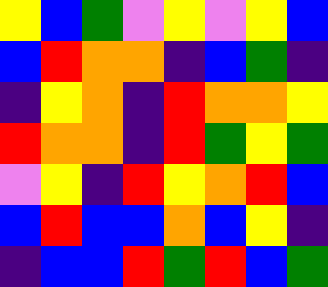[["yellow", "blue", "green", "violet", "yellow", "violet", "yellow", "blue"], ["blue", "red", "orange", "orange", "indigo", "blue", "green", "indigo"], ["indigo", "yellow", "orange", "indigo", "red", "orange", "orange", "yellow"], ["red", "orange", "orange", "indigo", "red", "green", "yellow", "green"], ["violet", "yellow", "indigo", "red", "yellow", "orange", "red", "blue"], ["blue", "red", "blue", "blue", "orange", "blue", "yellow", "indigo"], ["indigo", "blue", "blue", "red", "green", "red", "blue", "green"]]